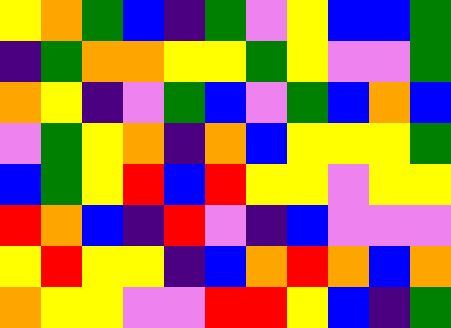[["yellow", "orange", "green", "blue", "indigo", "green", "violet", "yellow", "blue", "blue", "green"], ["indigo", "green", "orange", "orange", "yellow", "yellow", "green", "yellow", "violet", "violet", "green"], ["orange", "yellow", "indigo", "violet", "green", "blue", "violet", "green", "blue", "orange", "blue"], ["violet", "green", "yellow", "orange", "indigo", "orange", "blue", "yellow", "yellow", "yellow", "green"], ["blue", "green", "yellow", "red", "blue", "red", "yellow", "yellow", "violet", "yellow", "yellow"], ["red", "orange", "blue", "indigo", "red", "violet", "indigo", "blue", "violet", "violet", "violet"], ["yellow", "red", "yellow", "yellow", "indigo", "blue", "orange", "red", "orange", "blue", "orange"], ["orange", "yellow", "yellow", "violet", "violet", "red", "red", "yellow", "blue", "indigo", "green"]]